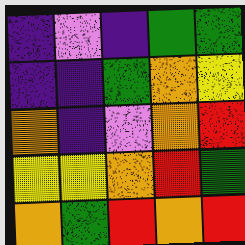[["indigo", "violet", "indigo", "green", "green"], ["indigo", "indigo", "green", "orange", "yellow"], ["orange", "indigo", "violet", "orange", "red"], ["yellow", "yellow", "orange", "red", "green"], ["orange", "green", "red", "orange", "red"]]